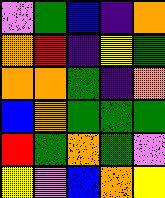[["violet", "green", "blue", "indigo", "orange"], ["orange", "red", "indigo", "yellow", "green"], ["orange", "orange", "green", "indigo", "orange"], ["blue", "orange", "green", "green", "green"], ["red", "green", "orange", "green", "violet"], ["yellow", "violet", "blue", "orange", "yellow"]]